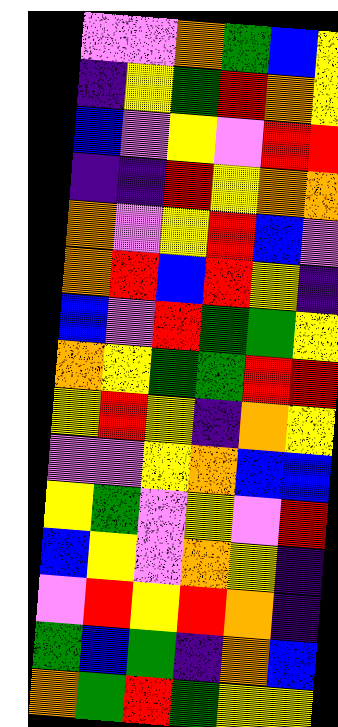[["violet", "violet", "orange", "green", "blue", "yellow"], ["indigo", "yellow", "green", "red", "orange", "yellow"], ["blue", "violet", "yellow", "violet", "red", "red"], ["indigo", "indigo", "red", "yellow", "orange", "orange"], ["orange", "violet", "yellow", "red", "blue", "violet"], ["orange", "red", "blue", "red", "yellow", "indigo"], ["blue", "violet", "red", "green", "green", "yellow"], ["orange", "yellow", "green", "green", "red", "red"], ["yellow", "red", "yellow", "indigo", "orange", "yellow"], ["violet", "violet", "yellow", "orange", "blue", "blue"], ["yellow", "green", "violet", "yellow", "violet", "red"], ["blue", "yellow", "violet", "orange", "yellow", "indigo"], ["violet", "red", "yellow", "red", "orange", "indigo"], ["green", "blue", "green", "indigo", "orange", "blue"], ["orange", "green", "red", "green", "yellow", "yellow"]]